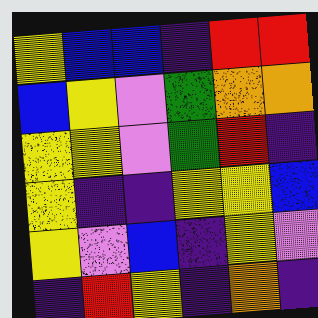[["yellow", "blue", "blue", "indigo", "red", "red"], ["blue", "yellow", "violet", "green", "orange", "orange"], ["yellow", "yellow", "violet", "green", "red", "indigo"], ["yellow", "indigo", "indigo", "yellow", "yellow", "blue"], ["yellow", "violet", "blue", "indigo", "yellow", "violet"], ["indigo", "red", "yellow", "indigo", "orange", "indigo"]]